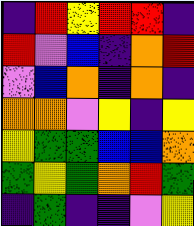[["indigo", "red", "yellow", "red", "red", "indigo"], ["red", "violet", "blue", "indigo", "orange", "red"], ["violet", "blue", "orange", "indigo", "orange", "indigo"], ["orange", "orange", "violet", "yellow", "indigo", "yellow"], ["yellow", "green", "green", "blue", "blue", "orange"], ["green", "yellow", "green", "orange", "red", "green"], ["indigo", "green", "indigo", "indigo", "violet", "yellow"]]